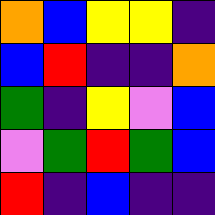[["orange", "blue", "yellow", "yellow", "indigo"], ["blue", "red", "indigo", "indigo", "orange"], ["green", "indigo", "yellow", "violet", "blue"], ["violet", "green", "red", "green", "blue"], ["red", "indigo", "blue", "indigo", "indigo"]]